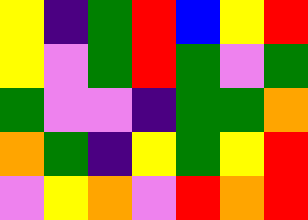[["yellow", "indigo", "green", "red", "blue", "yellow", "red"], ["yellow", "violet", "green", "red", "green", "violet", "green"], ["green", "violet", "violet", "indigo", "green", "green", "orange"], ["orange", "green", "indigo", "yellow", "green", "yellow", "red"], ["violet", "yellow", "orange", "violet", "red", "orange", "red"]]